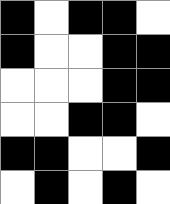[["black", "white", "black", "black", "white"], ["black", "white", "white", "black", "black"], ["white", "white", "white", "black", "black"], ["white", "white", "black", "black", "white"], ["black", "black", "white", "white", "black"], ["white", "black", "white", "black", "white"]]